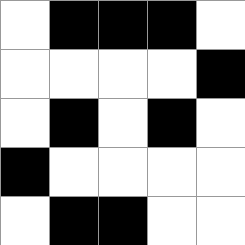[["white", "black", "black", "black", "white"], ["white", "white", "white", "white", "black"], ["white", "black", "white", "black", "white"], ["black", "white", "white", "white", "white"], ["white", "black", "black", "white", "white"]]